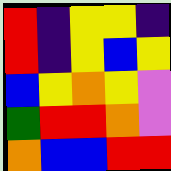[["red", "indigo", "yellow", "yellow", "indigo"], ["red", "indigo", "yellow", "blue", "yellow"], ["blue", "yellow", "orange", "yellow", "violet"], ["green", "red", "red", "orange", "violet"], ["orange", "blue", "blue", "red", "red"]]